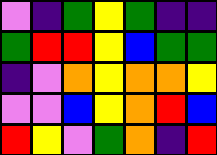[["violet", "indigo", "green", "yellow", "green", "indigo", "indigo"], ["green", "red", "red", "yellow", "blue", "green", "green"], ["indigo", "violet", "orange", "yellow", "orange", "orange", "yellow"], ["violet", "violet", "blue", "yellow", "orange", "red", "blue"], ["red", "yellow", "violet", "green", "orange", "indigo", "red"]]